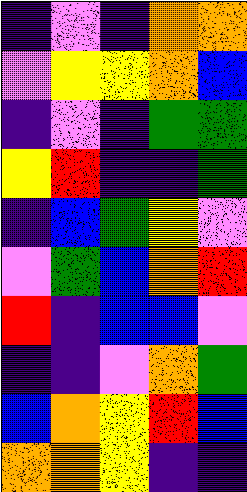[["indigo", "violet", "indigo", "orange", "orange"], ["violet", "yellow", "yellow", "orange", "blue"], ["indigo", "violet", "indigo", "green", "green"], ["yellow", "red", "indigo", "indigo", "green"], ["indigo", "blue", "green", "yellow", "violet"], ["violet", "green", "blue", "orange", "red"], ["red", "indigo", "blue", "blue", "violet"], ["indigo", "indigo", "violet", "orange", "green"], ["blue", "orange", "yellow", "red", "blue"], ["orange", "orange", "yellow", "indigo", "indigo"]]